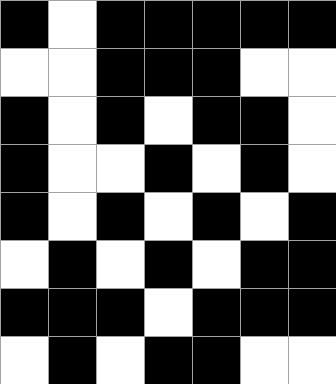[["black", "white", "black", "black", "black", "black", "black"], ["white", "white", "black", "black", "black", "white", "white"], ["black", "white", "black", "white", "black", "black", "white"], ["black", "white", "white", "black", "white", "black", "white"], ["black", "white", "black", "white", "black", "white", "black"], ["white", "black", "white", "black", "white", "black", "black"], ["black", "black", "black", "white", "black", "black", "black"], ["white", "black", "white", "black", "black", "white", "white"]]